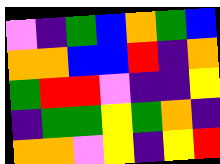[["violet", "indigo", "green", "blue", "orange", "green", "blue"], ["orange", "orange", "blue", "blue", "red", "indigo", "orange"], ["green", "red", "red", "violet", "indigo", "indigo", "yellow"], ["indigo", "green", "green", "yellow", "green", "orange", "indigo"], ["orange", "orange", "violet", "yellow", "indigo", "yellow", "red"]]